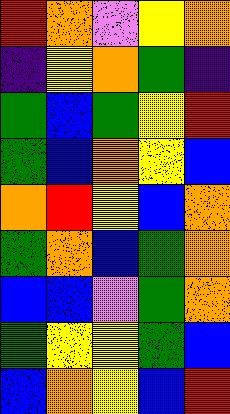[["red", "orange", "violet", "yellow", "orange"], ["indigo", "yellow", "orange", "green", "indigo"], ["green", "blue", "green", "yellow", "red"], ["green", "blue", "orange", "yellow", "blue"], ["orange", "red", "yellow", "blue", "orange"], ["green", "orange", "blue", "green", "orange"], ["blue", "blue", "violet", "green", "orange"], ["green", "yellow", "yellow", "green", "blue"], ["blue", "orange", "yellow", "blue", "red"]]